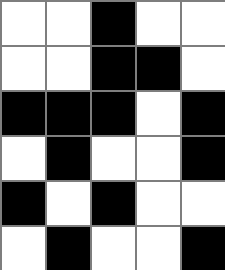[["white", "white", "black", "white", "white"], ["white", "white", "black", "black", "white"], ["black", "black", "black", "white", "black"], ["white", "black", "white", "white", "black"], ["black", "white", "black", "white", "white"], ["white", "black", "white", "white", "black"]]